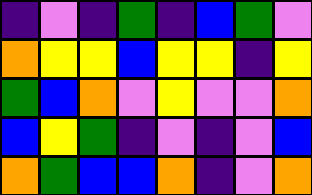[["indigo", "violet", "indigo", "green", "indigo", "blue", "green", "violet"], ["orange", "yellow", "yellow", "blue", "yellow", "yellow", "indigo", "yellow"], ["green", "blue", "orange", "violet", "yellow", "violet", "violet", "orange"], ["blue", "yellow", "green", "indigo", "violet", "indigo", "violet", "blue"], ["orange", "green", "blue", "blue", "orange", "indigo", "violet", "orange"]]